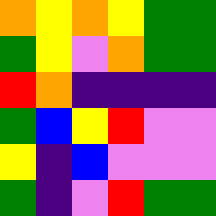[["orange", "yellow", "orange", "yellow", "green", "green"], ["green", "yellow", "violet", "orange", "green", "green"], ["red", "orange", "indigo", "indigo", "indigo", "indigo"], ["green", "blue", "yellow", "red", "violet", "violet"], ["yellow", "indigo", "blue", "violet", "violet", "violet"], ["green", "indigo", "violet", "red", "green", "green"]]